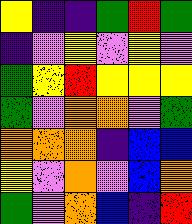[["yellow", "indigo", "indigo", "green", "red", "green"], ["indigo", "violet", "yellow", "violet", "yellow", "violet"], ["green", "yellow", "red", "yellow", "yellow", "yellow"], ["green", "violet", "orange", "orange", "violet", "green"], ["orange", "orange", "orange", "indigo", "blue", "blue"], ["yellow", "violet", "orange", "violet", "blue", "orange"], ["green", "violet", "orange", "blue", "indigo", "red"]]